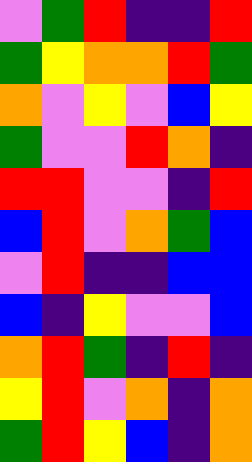[["violet", "green", "red", "indigo", "indigo", "red"], ["green", "yellow", "orange", "orange", "red", "green"], ["orange", "violet", "yellow", "violet", "blue", "yellow"], ["green", "violet", "violet", "red", "orange", "indigo"], ["red", "red", "violet", "violet", "indigo", "red"], ["blue", "red", "violet", "orange", "green", "blue"], ["violet", "red", "indigo", "indigo", "blue", "blue"], ["blue", "indigo", "yellow", "violet", "violet", "blue"], ["orange", "red", "green", "indigo", "red", "indigo"], ["yellow", "red", "violet", "orange", "indigo", "orange"], ["green", "red", "yellow", "blue", "indigo", "orange"]]